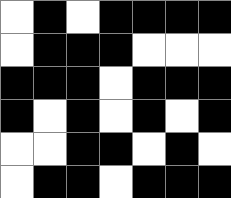[["white", "black", "white", "black", "black", "black", "black"], ["white", "black", "black", "black", "white", "white", "white"], ["black", "black", "black", "white", "black", "black", "black"], ["black", "white", "black", "white", "black", "white", "black"], ["white", "white", "black", "black", "white", "black", "white"], ["white", "black", "black", "white", "black", "black", "black"]]